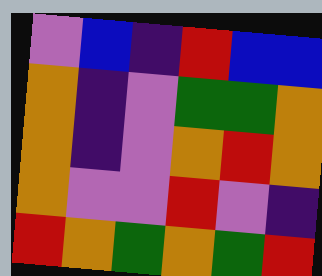[["violet", "blue", "indigo", "red", "blue", "blue"], ["orange", "indigo", "violet", "green", "green", "orange"], ["orange", "indigo", "violet", "orange", "red", "orange"], ["orange", "violet", "violet", "red", "violet", "indigo"], ["red", "orange", "green", "orange", "green", "red"]]